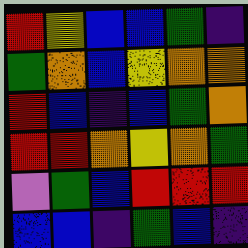[["red", "yellow", "blue", "blue", "green", "indigo"], ["green", "orange", "blue", "yellow", "orange", "orange"], ["red", "blue", "indigo", "blue", "green", "orange"], ["red", "red", "orange", "yellow", "orange", "green"], ["violet", "green", "blue", "red", "red", "red"], ["blue", "blue", "indigo", "green", "blue", "indigo"]]